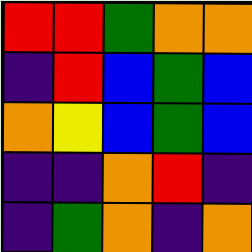[["red", "red", "green", "orange", "orange"], ["indigo", "red", "blue", "green", "blue"], ["orange", "yellow", "blue", "green", "blue"], ["indigo", "indigo", "orange", "red", "indigo"], ["indigo", "green", "orange", "indigo", "orange"]]